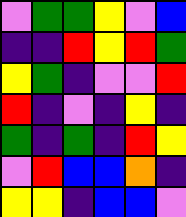[["violet", "green", "green", "yellow", "violet", "blue"], ["indigo", "indigo", "red", "yellow", "red", "green"], ["yellow", "green", "indigo", "violet", "violet", "red"], ["red", "indigo", "violet", "indigo", "yellow", "indigo"], ["green", "indigo", "green", "indigo", "red", "yellow"], ["violet", "red", "blue", "blue", "orange", "indigo"], ["yellow", "yellow", "indigo", "blue", "blue", "violet"]]